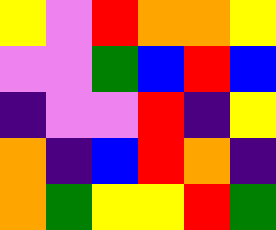[["yellow", "violet", "red", "orange", "orange", "yellow"], ["violet", "violet", "green", "blue", "red", "blue"], ["indigo", "violet", "violet", "red", "indigo", "yellow"], ["orange", "indigo", "blue", "red", "orange", "indigo"], ["orange", "green", "yellow", "yellow", "red", "green"]]